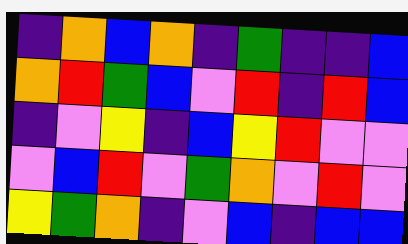[["indigo", "orange", "blue", "orange", "indigo", "green", "indigo", "indigo", "blue"], ["orange", "red", "green", "blue", "violet", "red", "indigo", "red", "blue"], ["indigo", "violet", "yellow", "indigo", "blue", "yellow", "red", "violet", "violet"], ["violet", "blue", "red", "violet", "green", "orange", "violet", "red", "violet"], ["yellow", "green", "orange", "indigo", "violet", "blue", "indigo", "blue", "blue"]]